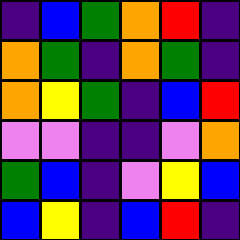[["indigo", "blue", "green", "orange", "red", "indigo"], ["orange", "green", "indigo", "orange", "green", "indigo"], ["orange", "yellow", "green", "indigo", "blue", "red"], ["violet", "violet", "indigo", "indigo", "violet", "orange"], ["green", "blue", "indigo", "violet", "yellow", "blue"], ["blue", "yellow", "indigo", "blue", "red", "indigo"]]